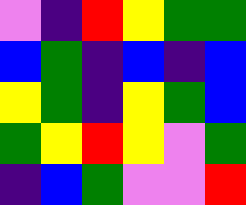[["violet", "indigo", "red", "yellow", "green", "green"], ["blue", "green", "indigo", "blue", "indigo", "blue"], ["yellow", "green", "indigo", "yellow", "green", "blue"], ["green", "yellow", "red", "yellow", "violet", "green"], ["indigo", "blue", "green", "violet", "violet", "red"]]